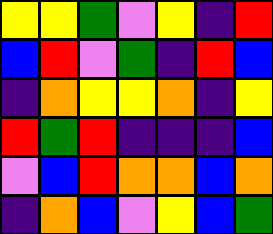[["yellow", "yellow", "green", "violet", "yellow", "indigo", "red"], ["blue", "red", "violet", "green", "indigo", "red", "blue"], ["indigo", "orange", "yellow", "yellow", "orange", "indigo", "yellow"], ["red", "green", "red", "indigo", "indigo", "indigo", "blue"], ["violet", "blue", "red", "orange", "orange", "blue", "orange"], ["indigo", "orange", "blue", "violet", "yellow", "blue", "green"]]